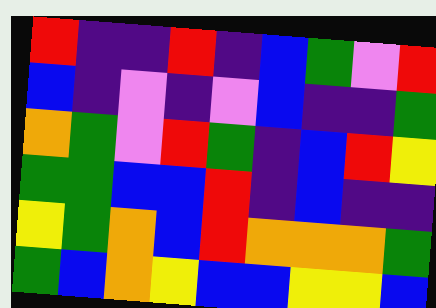[["red", "indigo", "indigo", "red", "indigo", "blue", "green", "violet", "red"], ["blue", "indigo", "violet", "indigo", "violet", "blue", "indigo", "indigo", "green"], ["orange", "green", "violet", "red", "green", "indigo", "blue", "red", "yellow"], ["green", "green", "blue", "blue", "red", "indigo", "blue", "indigo", "indigo"], ["yellow", "green", "orange", "blue", "red", "orange", "orange", "orange", "green"], ["green", "blue", "orange", "yellow", "blue", "blue", "yellow", "yellow", "blue"]]